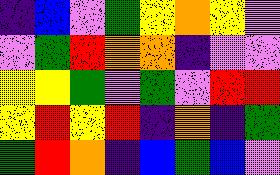[["indigo", "blue", "violet", "green", "yellow", "orange", "yellow", "violet"], ["violet", "green", "red", "orange", "orange", "indigo", "violet", "violet"], ["yellow", "yellow", "green", "violet", "green", "violet", "red", "red"], ["yellow", "red", "yellow", "red", "indigo", "orange", "indigo", "green"], ["green", "red", "orange", "indigo", "blue", "green", "blue", "violet"]]